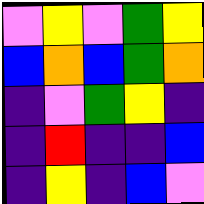[["violet", "yellow", "violet", "green", "yellow"], ["blue", "orange", "blue", "green", "orange"], ["indigo", "violet", "green", "yellow", "indigo"], ["indigo", "red", "indigo", "indigo", "blue"], ["indigo", "yellow", "indigo", "blue", "violet"]]